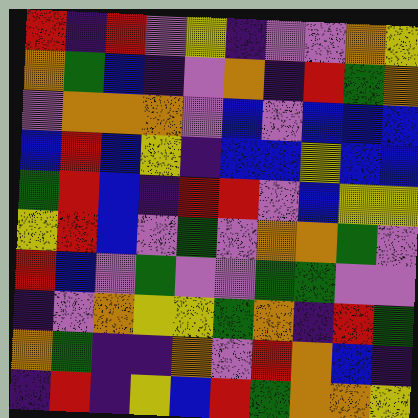[["red", "indigo", "red", "violet", "yellow", "indigo", "violet", "violet", "orange", "yellow"], ["orange", "green", "blue", "indigo", "violet", "orange", "indigo", "red", "green", "orange"], ["violet", "orange", "orange", "orange", "violet", "blue", "violet", "blue", "blue", "blue"], ["blue", "red", "blue", "yellow", "indigo", "blue", "blue", "yellow", "blue", "blue"], ["green", "red", "blue", "indigo", "red", "red", "violet", "blue", "yellow", "yellow"], ["yellow", "red", "blue", "violet", "green", "violet", "orange", "orange", "green", "violet"], ["red", "blue", "violet", "green", "violet", "violet", "green", "green", "violet", "violet"], ["indigo", "violet", "orange", "yellow", "yellow", "green", "orange", "indigo", "red", "green"], ["orange", "green", "indigo", "indigo", "orange", "violet", "red", "orange", "blue", "indigo"], ["indigo", "red", "indigo", "yellow", "blue", "red", "green", "orange", "orange", "yellow"]]